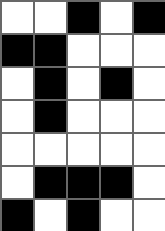[["white", "white", "black", "white", "black"], ["black", "black", "white", "white", "white"], ["white", "black", "white", "black", "white"], ["white", "black", "white", "white", "white"], ["white", "white", "white", "white", "white"], ["white", "black", "black", "black", "white"], ["black", "white", "black", "white", "white"]]